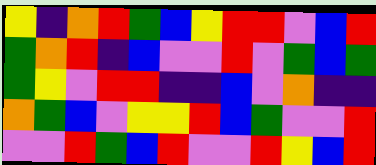[["yellow", "indigo", "orange", "red", "green", "blue", "yellow", "red", "red", "violet", "blue", "red"], ["green", "orange", "red", "indigo", "blue", "violet", "violet", "red", "violet", "green", "blue", "green"], ["green", "yellow", "violet", "red", "red", "indigo", "indigo", "blue", "violet", "orange", "indigo", "indigo"], ["orange", "green", "blue", "violet", "yellow", "yellow", "red", "blue", "green", "violet", "violet", "red"], ["violet", "violet", "red", "green", "blue", "red", "violet", "violet", "red", "yellow", "blue", "red"]]